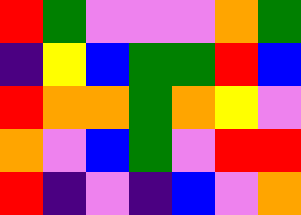[["red", "green", "violet", "violet", "violet", "orange", "green"], ["indigo", "yellow", "blue", "green", "green", "red", "blue"], ["red", "orange", "orange", "green", "orange", "yellow", "violet"], ["orange", "violet", "blue", "green", "violet", "red", "red"], ["red", "indigo", "violet", "indigo", "blue", "violet", "orange"]]